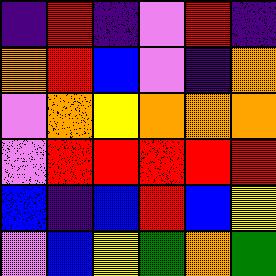[["indigo", "red", "indigo", "violet", "red", "indigo"], ["orange", "red", "blue", "violet", "indigo", "orange"], ["violet", "orange", "yellow", "orange", "orange", "orange"], ["violet", "red", "red", "red", "red", "red"], ["blue", "indigo", "blue", "red", "blue", "yellow"], ["violet", "blue", "yellow", "green", "orange", "green"]]